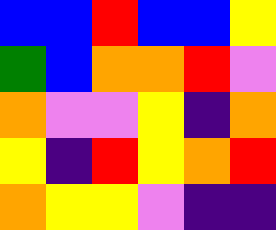[["blue", "blue", "red", "blue", "blue", "yellow"], ["green", "blue", "orange", "orange", "red", "violet"], ["orange", "violet", "violet", "yellow", "indigo", "orange"], ["yellow", "indigo", "red", "yellow", "orange", "red"], ["orange", "yellow", "yellow", "violet", "indigo", "indigo"]]